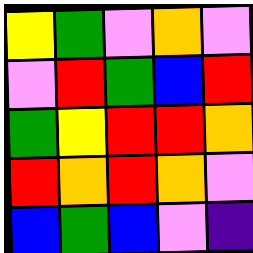[["yellow", "green", "violet", "orange", "violet"], ["violet", "red", "green", "blue", "red"], ["green", "yellow", "red", "red", "orange"], ["red", "orange", "red", "orange", "violet"], ["blue", "green", "blue", "violet", "indigo"]]